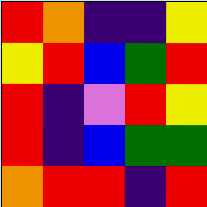[["red", "orange", "indigo", "indigo", "yellow"], ["yellow", "red", "blue", "green", "red"], ["red", "indigo", "violet", "red", "yellow"], ["red", "indigo", "blue", "green", "green"], ["orange", "red", "red", "indigo", "red"]]